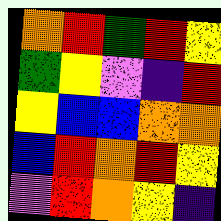[["orange", "red", "green", "red", "yellow"], ["green", "yellow", "violet", "indigo", "red"], ["yellow", "blue", "blue", "orange", "orange"], ["blue", "red", "orange", "red", "yellow"], ["violet", "red", "orange", "yellow", "indigo"]]